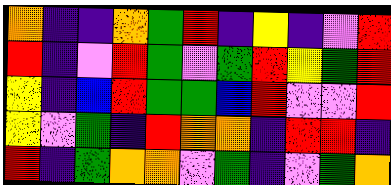[["orange", "indigo", "indigo", "orange", "green", "red", "indigo", "yellow", "indigo", "violet", "red"], ["red", "indigo", "violet", "red", "green", "violet", "green", "red", "yellow", "green", "red"], ["yellow", "indigo", "blue", "red", "green", "green", "blue", "red", "violet", "violet", "red"], ["yellow", "violet", "green", "indigo", "red", "orange", "orange", "indigo", "red", "red", "indigo"], ["red", "indigo", "green", "orange", "orange", "violet", "green", "indigo", "violet", "green", "orange"]]